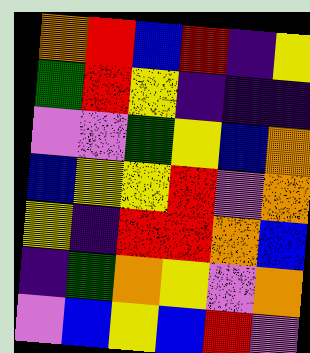[["orange", "red", "blue", "red", "indigo", "yellow"], ["green", "red", "yellow", "indigo", "indigo", "indigo"], ["violet", "violet", "green", "yellow", "blue", "orange"], ["blue", "yellow", "yellow", "red", "violet", "orange"], ["yellow", "indigo", "red", "red", "orange", "blue"], ["indigo", "green", "orange", "yellow", "violet", "orange"], ["violet", "blue", "yellow", "blue", "red", "violet"]]